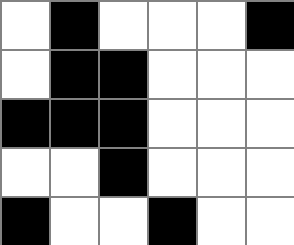[["white", "black", "white", "white", "white", "black"], ["white", "black", "black", "white", "white", "white"], ["black", "black", "black", "white", "white", "white"], ["white", "white", "black", "white", "white", "white"], ["black", "white", "white", "black", "white", "white"]]